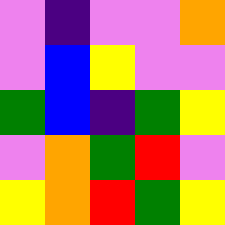[["violet", "indigo", "violet", "violet", "orange"], ["violet", "blue", "yellow", "violet", "violet"], ["green", "blue", "indigo", "green", "yellow"], ["violet", "orange", "green", "red", "violet"], ["yellow", "orange", "red", "green", "yellow"]]